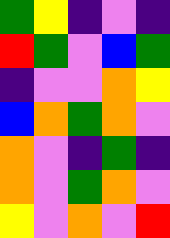[["green", "yellow", "indigo", "violet", "indigo"], ["red", "green", "violet", "blue", "green"], ["indigo", "violet", "violet", "orange", "yellow"], ["blue", "orange", "green", "orange", "violet"], ["orange", "violet", "indigo", "green", "indigo"], ["orange", "violet", "green", "orange", "violet"], ["yellow", "violet", "orange", "violet", "red"]]